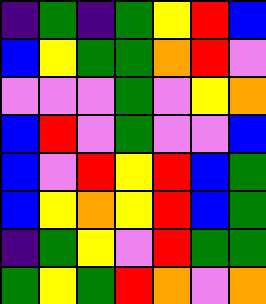[["indigo", "green", "indigo", "green", "yellow", "red", "blue"], ["blue", "yellow", "green", "green", "orange", "red", "violet"], ["violet", "violet", "violet", "green", "violet", "yellow", "orange"], ["blue", "red", "violet", "green", "violet", "violet", "blue"], ["blue", "violet", "red", "yellow", "red", "blue", "green"], ["blue", "yellow", "orange", "yellow", "red", "blue", "green"], ["indigo", "green", "yellow", "violet", "red", "green", "green"], ["green", "yellow", "green", "red", "orange", "violet", "orange"]]